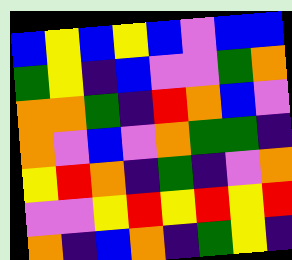[["blue", "yellow", "blue", "yellow", "blue", "violet", "blue", "blue"], ["green", "yellow", "indigo", "blue", "violet", "violet", "green", "orange"], ["orange", "orange", "green", "indigo", "red", "orange", "blue", "violet"], ["orange", "violet", "blue", "violet", "orange", "green", "green", "indigo"], ["yellow", "red", "orange", "indigo", "green", "indigo", "violet", "orange"], ["violet", "violet", "yellow", "red", "yellow", "red", "yellow", "red"], ["orange", "indigo", "blue", "orange", "indigo", "green", "yellow", "indigo"]]